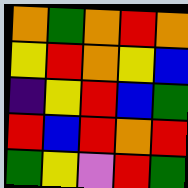[["orange", "green", "orange", "red", "orange"], ["yellow", "red", "orange", "yellow", "blue"], ["indigo", "yellow", "red", "blue", "green"], ["red", "blue", "red", "orange", "red"], ["green", "yellow", "violet", "red", "green"]]